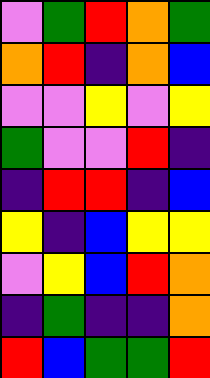[["violet", "green", "red", "orange", "green"], ["orange", "red", "indigo", "orange", "blue"], ["violet", "violet", "yellow", "violet", "yellow"], ["green", "violet", "violet", "red", "indigo"], ["indigo", "red", "red", "indigo", "blue"], ["yellow", "indigo", "blue", "yellow", "yellow"], ["violet", "yellow", "blue", "red", "orange"], ["indigo", "green", "indigo", "indigo", "orange"], ["red", "blue", "green", "green", "red"]]